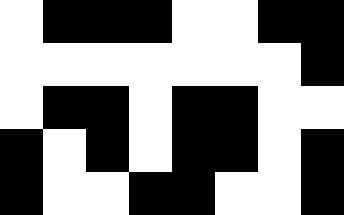[["white", "black", "black", "black", "white", "white", "black", "black"], ["white", "white", "white", "white", "white", "white", "white", "black"], ["white", "black", "black", "white", "black", "black", "white", "white"], ["black", "white", "black", "white", "black", "black", "white", "black"], ["black", "white", "white", "black", "black", "white", "white", "black"]]